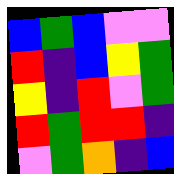[["blue", "green", "blue", "violet", "violet"], ["red", "indigo", "blue", "yellow", "green"], ["yellow", "indigo", "red", "violet", "green"], ["red", "green", "red", "red", "indigo"], ["violet", "green", "orange", "indigo", "blue"]]